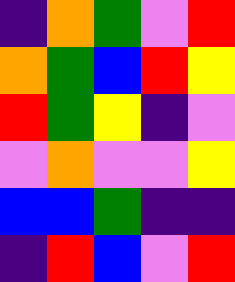[["indigo", "orange", "green", "violet", "red"], ["orange", "green", "blue", "red", "yellow"], ["red", "green", "yellow", "indigo", "violet"], ["violet", "orange", "violet", "violet", "yellow"], ["blue", "blue", "green", "indigo", "indigo"], ["indigo", "red", "blue", "violet", "red"]]